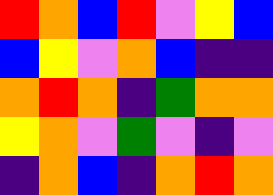[["red", "orange", "blue", "red", "violet", "yellow", "blue"], ["blue", "yellow", "violet", "orange", "blue", "indigo", "indigo"], ["orange", "red", "orange", "indigo", "green", "orange", "orange"], ["yellow", "orange", "violet", "green", "violet", "indigo", "violet"], ["indigo", "orange", "blue", "indigo", "orange", "red", "orange"]]